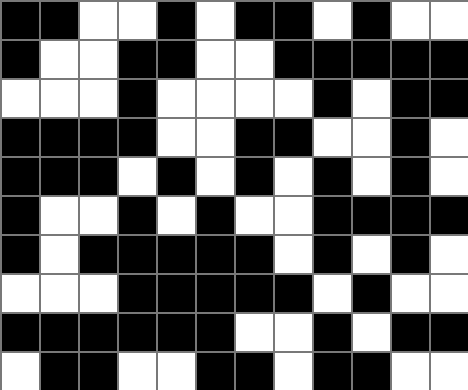[["black", "black", "white", "white", "black", "white", "black", "black", "white", "black", "white", "white"], ["black", "white", "white", "black", "black", "white", "white", "black", "black", "black", "black", "black"], ["white", "white", "white", "black", "white", "white", "white", "white", "black", "white", "black", "black"], ["black", "black", "black", "black", "white", "white", "black", "black", "white", "white", "black", "white"], ["black", "black", "black", "white", "black", "white", "black", "white", "black", "white", "black", "white"], ["black", "white", "white", "black", "white", "black", "white", "white", "black", "black", "black", "black"], ["black", "white", "black", "black", "black", "black", "black", "white", "black", "white", "black", "white"], ["white", "white", "white", "black", "black", "black", "black", "black", "white", "black", "white", "white"], ["black", "black", "black", "black", "black", "black", "white", "white", "black", "white", "black", "black"], ["white", "black", "black", "white", "white", "black", "black", "white", "black", "black", "white", "white"]]